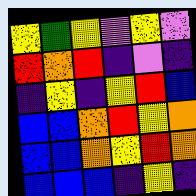[["yellow", "green", "yellow", "violet", "yellow", "violet"], ["red", "orange", "red", "indigo", "violet", "indigo"], ["indigo", "yellow", "indigo", "yellow", "red", "blue"], ["blue", "blue", "orange", "red", "yellow", "orange"], ["blue", "blue", "orange", "yellow", "red", "orange"], ["blue", "blue", "blue", "indigo", "yellow", "indigo"]]